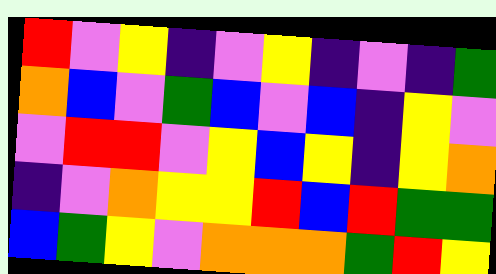[["red", "violet", "yellow", "indigo", "violet", "yellow", "indigo", "violet", "indigo", "green"], ["orange", "blue", "violet", "green", "blue", "violet", "blue", "indigo", "yellow", "violet"], ["violet", "red", "red", "violet", "yellow", "blue", "yellow", "indigo", "yellow", "orange"], ["indigo", "violet", "orange", "yellow", "yellow", "red", "blue", "red", "green", "green"], ["blue", "green", "yellow", "violet", "orange", "orange", "orange", "green", "red", "yellow"]]